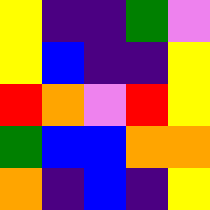[["yellow", "indigo", "indigo", "green", "violet"], ["yellow", "blue", "indigo", "indigo", "yellow"], ["red", "orange", "violet", "red", "yellow"], ["green", "blue", "blue", "orange", "orange"], ["orange", "indigo", "blue", "indigo", "yellow"]]